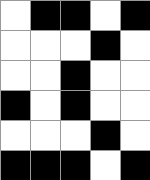[["white", "black", "black", "white", "black"], ["white", "white", "white", "black", "white"], ["white", "white", "black", "white", "white"], ["black", "white", "black", "white", "white"], ["white", "white", "white", "black", "white"], ["black", "black", "black", "white", "black"]]